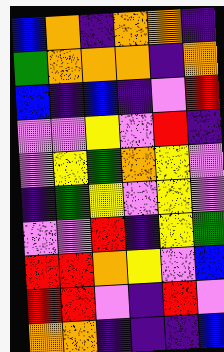[["blue", "orange", "indigo", "orange", "orange", "indigo"], ["green", "orange", "orange", "orange", "indigo", "orange"], ["blue", "indigo", "blue", "indigo", "violet", "red"], ["violet", "violet", "yellow", "violet", "red", "indigo"], ["violet", "yellow", "green", "orange", "yellow", "violet"], ["indigo", "green", "yellow", "violet", "yellow", "violet"], ["violet", "violet", "red", "indigo", "yellow", "green"], ["red", "red", "orange", "yellow", "violet", "blue"], ["red", "red", "violet", "indigo", "red", "violet"], ["orange", "orange", "indigo", "indigo", "indigo", "blue"]]